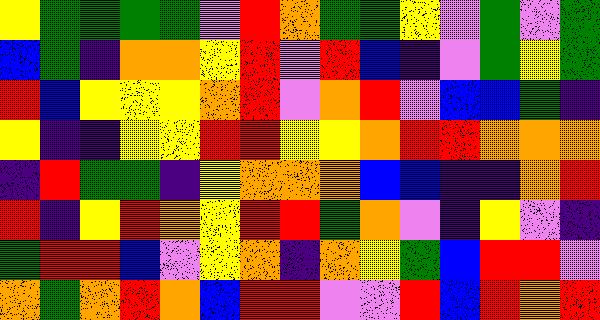[["yellow", "green", "green", "green", "green", "violet", "red", "orange", "green", "green", "yellow", "violet", "green", "violet", "green"], ["blue", "green", "indigo", "orange", "orange", "yellow", "red", "violet", "red", "blue", "indigo", "violet", "green", "yellow", "green"], ["red", "blue", "yellow", "yellow", "yellow", "orange", "red", "violet", "orange", "red", "violet", "blue", "blue", "green", "indigo"], ["yellow", "indigo", "indigo", "yellow", "yellow", "red", "red", "yellow", "yellow", "orange", "red", "red", "orange", "orange", "orange"], ["indigo", "red", "green", "green", "indigo", "yellow", "orange", "orange", "orange", "blue", "blue", "indigo", "indigo", "orange", "red"], ["red", "indigo", "yellow", "red", "orange", "yellow", "red", "red", "green", "orange", "violet", "indigo", "yellow", "violet", "indigo"], ["green", "red", "red", "blue", "violet", "yellow", "orange", "indigo", "orange", "yellow", "green", "blue", "red", "red", "violet"], ["orange", "green", "orange", "red", "orange", "blue", "red", "red", "violet", "violet", "red", "blue", "red", "orange", "red"]]